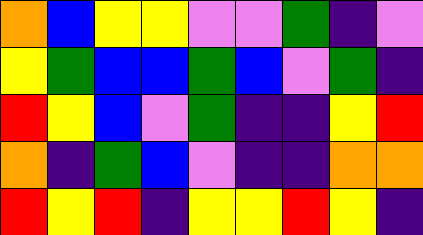[["orange", "blue", "yellow", "yellow", "violet", "violet", "green", "indigo", "violet"], ["yellow", "green", "blue", "blue", "green", "blue", "violet", "green", "indigo"], ["red", "yellow", "blue", "violet", "green", "indigo", "indigo", "yellow", "red"], ["orange", "indigo", "green", "blue", "violet", "indigo", "indigo", "orange", "orange"], ["red", "yellow", "red", "indigo", "yellow", "yellow", "red", "yellow", "indigo"]]